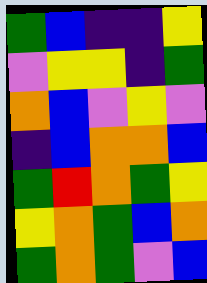[["green", "blue", "indigo", "indigo", "yellow"], ["violet", "yellow", "yellow", "indigo", "green"], ["orange", "blue", "violet", "yellow", "violet"], ["indigo", "blue", "orange", "orange", "blue"], ["green", "red", "orange", "green", "yellow"], ["yellow", "orange", "green", "blue", "orange"], ["green", "orange", "green", "violet", "blue"]]